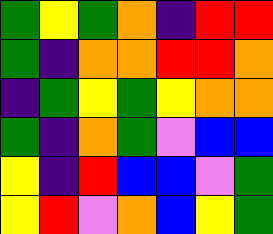[["green", "yellow", "green", "orange", "indigo", "red", "red"], ["green", "indigo", "orange", "orange", "red", "red", "orange"], ["indigo", "green", "yellow", "green", "yellow", "orange", "orange"], ["green", "indigo", "orange", "green", "violet", "blue", "blue"], ["yellow", "indigo", "red", "blue", "blue", "violet", "green"], ["yellow", "red", "violet", "orange", "blue", "yellow", "green"]]